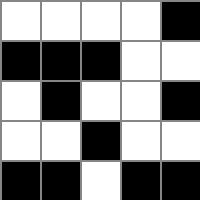[["white", "white", "white", "white", "black"], ["black", "black", "black", "white", "white"], ["white", "black", "white", "white", "black"], ["white", "white", "black", "white", "white"], ["black", "black", "white", "black", "black"]]